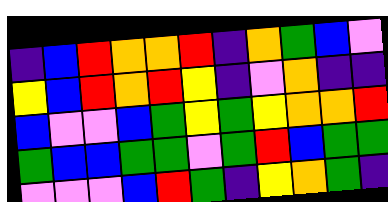[["indigo", "blue", "red", "orange", "orange", "red", "indigo", "orange", "green", "blue", "violet"], ["yellow", "blue", "red", "orange", "red", "yellow", "indigo", "violet", "orange", "indigo", "indigo"], ["blue", "violet", "violet", "blue", "green", "yellow", "green", "yellow", "orange", "orange", "red"], ["green", "blue", "blue", "green", "green", "violet", "green", "red", "blue", "green", "green"], ["violet", "violet", "violet", "blue", "red", "green", "indigo", "yellow", "orange", "green", "indigo"]]